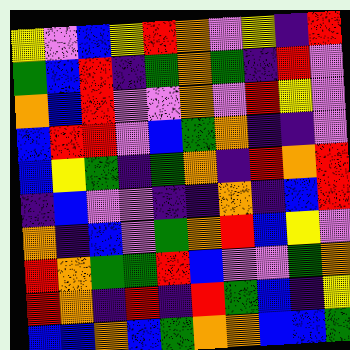[["yellow", "violet", "blue", "yellow", "red", "orange", "violet", "yellow", "indigo", "red"], ["green", "blue", "red", "indigo", "green", "orange", "green", "indigo", "red", "violet"], ["orange", "blue", "red", "violet", "violet", "orange", "violet", "red", "yellow", "violet"], ["blue", "red", "red", "violet", "blue", "green", "orange", "indigo", "indigo", "violet"], ["blue", "yellow", "green", "indigo", "green", "orange", "indigo", "red", "orange", "red"], ["indigo", "blue", "violet", "violet", "indigo", "indigo", "orange", "indigo", "blue", "red"], ["orange", "indigo", "blue", "violet", "green", "orange", "red", "blue", "yellow", "violet"], ["red", "orange", "green", "green", "red", "blue", "violet", "violet", "green", "orange"], ["red", "orange", "indigo", "red", "indigo", "red", "green", "blue", "indigo", "yellow"], ["blue", "blue", "orange", "blue", "green", "orange", "orange", "blue", "blue", "green"]]